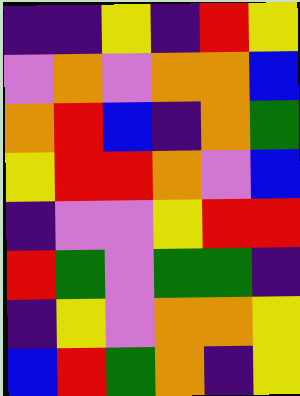[["indigo", "indigo", "yellow", "indigo", "red", "yellow"], ["violet", "orange", "violet", "orange", "orange", "blue"], ["orange", "red", "blue", "indigo", "orange", "green"], ["yellow", "red", "red", "orange", "violet", "blue"], ["indigo", "violet", "violet", "yellow", "red", "red"], ["red", "green", "violet", "green", "green", "indigo"], ["indigo", "yellow", "violet", "orange", "orange", "yellow"], ["blue", "red", "green", "orange", "indigo", "yellow"]]